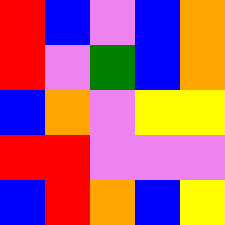[["red", "blue", "violet", "blue", "orange"], ["red", "violet", "green", "blue", "orange"], ["blue", "orange", "violet", "yellow", "yellow"], ["red", "red", "violet", "violet", "violet"], ["blue", "red", "orange", "blue", "yellow"]]